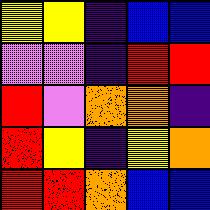[["yellow", "yellow", "indigo", "blue", "blue"], ["violet", "violet", "indigo", "red", "red"], ["red", "violet", "orange", "orange", "indigo"], ["red", "yellow", "indigo", "yellow", "orange"], ["red", "red", "orange", "blue", "blue"]]